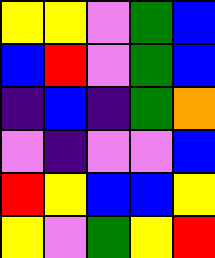[["yellow", "yellow", "violet", "green", "blue"], ["blue", "red", "violet", "green", "blue"], ["indigo", "blue", "indigo", "green", "orange"], ["violet", "indigo", "violet", "violet", "blue"], ["red", "yellow", "blue", "blue", "yellow"], ["yellow", "violet", "green", "yellow", "red"]]